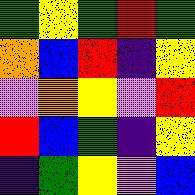[["green", "yellow", "green", "red", "green"], ["orange", "blue", "red", "indigo", "yellow"], ["violet", "orange", "yellow", "violet", "red"], ["red", "blue", "green", "indigo", "yellow"], ["indigo", "green", "yellow", "violet", "blue"]]